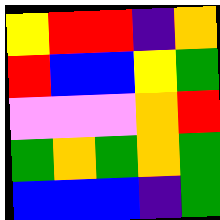[["yellow", "red", "red", "indigo", "orange"], ["red", "blue", "blue", "yellow", "green"], ["violet", "violet", "violet", "orange", "red"], ["green", "orange", "green", "orange", "green"], ["blue", "blue", "blue", "indigo", "green"]]